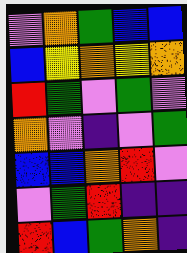[["violet", "orange", "green", "blue", "blue"], ["blue", "yellow", "orange", "yellow", "orange"], ["red", "green", "violet", "green", "violet"], ["orange", "violet", "indigo", "violet", "green"], ["blue", "blue", "orange", "red", "violet"], ["violet", "green", "red", "indigo", "indigo"], ["red", "blue", "green", "orange", "indigo"]]